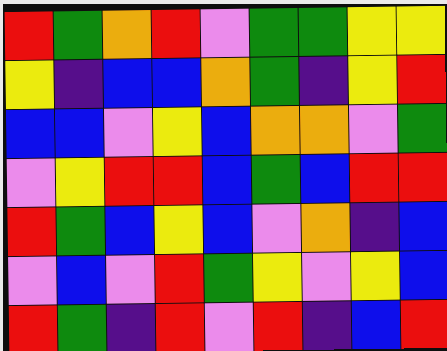[["red", "green", "orange", "red", "violet", "green", "green", "yellow", "yellow"], ["yellow", "indigo", "blue", "blue", "orange", "green", "indigo", "yellow", "red"], ["blue", "blue", "violet", "yellow", "blue", "orange", "orange", "violet", "green"], ["violet", "yellow", "red", "red", "blue", "green", "blue", "red", "red"], ["red", "green", "blue", "yellow", "blue", "violet", "orange", "indigo", "blue"], ["violet", "blue", "violet", "red", "green", "yellow", "violet", "yellow", "blue"], ["red", "green", "indigo", "red", "violet", "red", "indigo", "blue", "red"]]